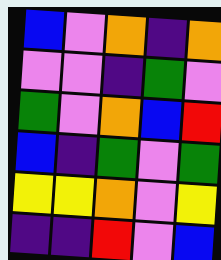[["blue", "violet", "orange", "indigo", "orange"], ["violet", "violet", "indigo", "green", "violet"], ["green", "violet", "orange", "blue", "red"], ["blue", "indigo", "green", "violet", "green"], ["yellow", "yellow", "orange", "violet", "yellow"], ["indigo", "indigo", "red", "violet", "blue"]]